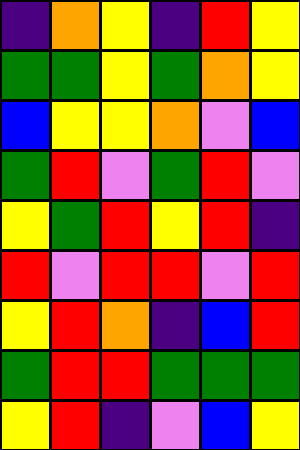[["indigo", "orange", "yellow", "indigo", "red", "yellow"], ["green", "green", "yellow", "green", "orange", "yellow"], ["blue", "yellow", "yellow", "orange", "violet", "blue"], ["green", "red", "violet", "green", "red", "violet"], ["yellow", "green", "red", "yellow", "red", "indigo"], ["red", "violet", "red", "red", "violet", "red"], ["yellow", "red", "orange", "indigo", "blue", "red"], ["green", "red", "red", "green", "green", "green"], ["yellow", "red", "indigo", "violet", "blue", "yellow"]]